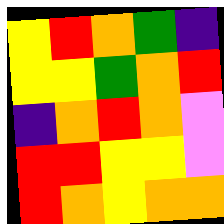[["yellow", "red", "orange", "green", "indigo"], ["yellow", "yellow", "green", "orange", "red"], ["indigo", "orange", "red", "orange", "violet"], ["red", "red", "yellow", "yellow", "violet"], ["red", "orange", "yellow", "orange", "orange"]]